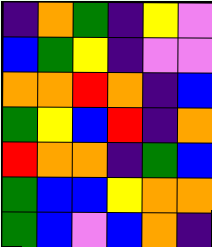[["indigo", "orange", "green", "indigo", "yellow", "violet"], ["blue", "green", "yellow", "indigo", "violet", "violet"], ["orange", "orange", "red", "orange", "indigo", "blue"], ["green", "yellow", "blue", "red", "indigo", "orange"], ["red", "orange", "orange", "indigo", "green", "blue"], ["green", "blue", "blue", "yellow", "orange", "orange"], ["green", "blue", "violet", "blue", "orange", "indigo"]]